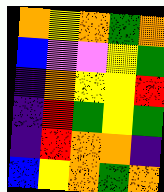[["orange", "yellow", "orange", "green", "orange"], ["blue", "violet", "violet", "yellow", "green"], ["indigo", "orange", "yellow", "yellow", "red"], ["indigo", "red", "green", "yellow", "green"], ["indigo", "red", "orange", "orange", "indigo"], ["blue", "yellow", "orange", "green", "orange"]]